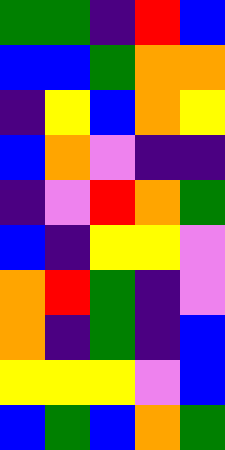[["green", "green", "indigo", "red", "blue"], ["blue", "blue", "green", "orange", "orange"], ["indigo", "yellow", "blue", "orange", "yellow"], ["blue", "orange", "violet", "indigo", "indigo"], ["indigo", "violet", "red", "orange", "green"], ["blue", "indigo", "yellow", "yellow", "violet"], ["orange", "red", "green", "indigo", "violet"], ["orange", "indigo", "green", "indigo", "blue"], ["yellow", "yellow", "yellow", "violet", "blue"], ["blue", "green", "blue", "orange", "green"]]